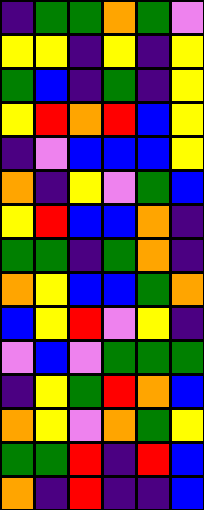[["indigo", "green", "green", "orange", "green", "violet"], ["yellow", "yellow", "indigo", "yellow", "indigo", "yellow"], ["green", "blue", "indigo", "green", "indigo", "yellow"], ["yellow", "red", "orange", "red", "blue", "yellow"], ["indigo", "violet", "blue", "blue", "blue", "yellow"], ["orange", "indigo", "yellow", "violet", "green", "blue"], ["yellow", "red", "blue", "blue", "orange", "indigo"], ["green", "green", "indigo", "green", "orange", "indigo"], ["orange", "yellow", "blue", "blue", "green", "orange"], ["blue", "yellow", "red", "violet", "yellow", "indigo"], ["violet", "blue", "violet", "green", "green", "green"], ["indigo", "yellow", "green", "red", "orange", "blue"], ["orange", "yellow", "violet", "orange", "green", "yellow"], ["green", "green", "red", "indigo", "red", "blue"], ["orange", "indigo", "red", "indigo", "indigo", "blue"]]